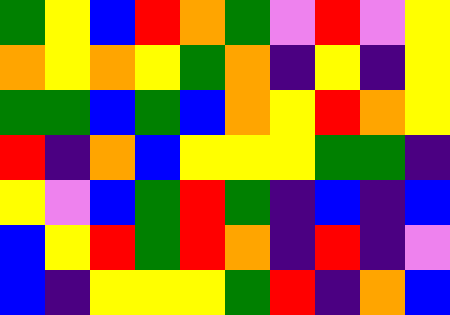[["green", "yellow", "blue", "red", "orange", "green", "violet", "red", "violet", "yellow"], ["orange", "yellow", "orange", "yellow", "green", "orange", "indigo", "yellow", "indigo", "yellow"], ["green", "green", "blue", "green", "blue", "orange", "yellow", "red", "orange", "yellow"], ["red", "indigo", "orange", "blue", "yellow", "yellow", "yellow", "green", "green", "indigo"], ["yellow", "violet", "blue", "green", "red", "green", "indigo", "blue", "indigo", "blue"], ["blue", "yellow", "red", "green", "red", "orange", "indigo", "red", "indigo", "violet"], ["blue", "indigo", "yellow", "yellow", "yellow", "green", "red", "indigo", "orange", "blue"]]